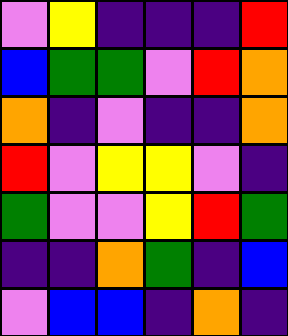[["violet", "yellow", "indigo", "indigo", "indigo", "red"], ["blue", "green", "green", "violet", "red", "orange"], ["orange", "indigo", "violet", "indigo", "indigo", "orange"], ["red", "violet", "yellow", "yellow", "violet", "indigo"], ["green", "violet", "violet", "yellow", "red", "green"], ["indigo", "indigo", "orange", "green", "indigo", "blue"], ["violet", "blue", "blue", "indigo", "orange", "indigo"]]